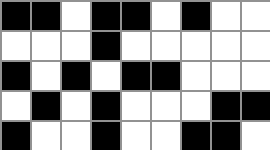[["black", "black", "white", "black", "black", "white", "black", "white", "white"], ["white", "white", "white", "black", "white", "white", "white", "white", "white"], ["black", "white", "black", "white", "black", "black", "white", "white", "white"], ["white", "black", "white", "black", "white", "white", "white", "black", "black"], ["black", "white", "white", "black", "white", "white", "black", "black", "white"]]